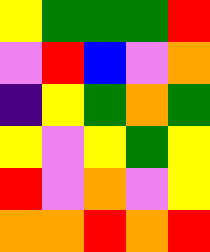[["yellow", "green", "green", "green", "red"], ["violet", "red", "blue", "violet", "orange"], ["indigo", "yellow", "green", "orange", "green"], ["yellow", "violet", "yellow", "green", "yellow"], ["red", "violet", "orange", "violet", "yellow"], ["orange", "orange", "red", "orange", "red"]]